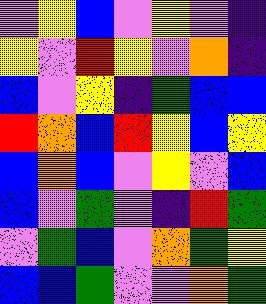[["violet", "yellow", "blue", "violet", "yellow", "violet", "indigo"], ["yellow", "violet", "red", "yellow", "violet", "orange", "indigo"], ["blue", "violet", "yellow", "indigo", "green", "blue", "blue"], ["red", "orange", "blue", "red", "yellow", "blue", "yellow"], ["blue", "orange", "blue", "violet", "yellow", "violet", "blue"], ["blue", "violet", "green", "violet", "indigo", "red", "green"], ["violet", "green", "blue", "violet", "orange", "green", "yellow"], ["blue", "blue", "green", "violet", "violet", "orange", "green"]]